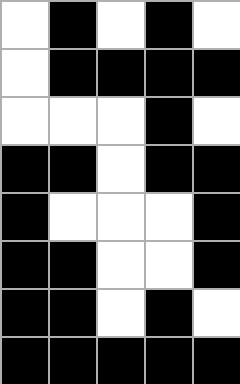[["white", "black", "white", "black", "white"], ["white", "black", "black", "black", "black"], ["white", "white", "white", "black", "white"], ["black", "black", "white", "black", "black"], ["black", "white", "white", "white", "black"], ["black", "black", "white", "white", "black"], ["black", "black", "white", "black", "white"], ["black", "black", "black", "black", "black"]]